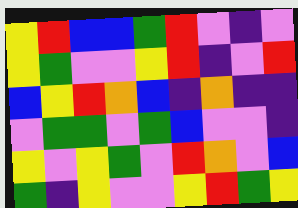[["yellow", "red", "blue", "blue", "green", "red", "violet", "indigo", "violet"], ["yellow", "green", "violet", "violet", "yellow", "red", "indigo", "violet", "red"], ["blue", "yellow", "red", "orange", "blue", "indigo", "orange", "indigo", "indigo"], ["violet", "green", "green", "violet", "green", "blue", "violet", "violet", "indigo"], ["yellow", "violet", "yellow", "green", "violet", "red", "orange", "violet", "blue"], ["green", "indigo", "yellow", "violet", "violet", "yellow", "red", "green", "yellow"]]